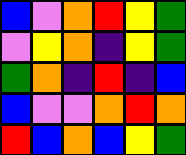[["blue", "violet", "orange", "red", "yellow", "green"], ["violet", "yellow", "orange", "indigo", "yellow", "green"], ["green", "orange", "indigo", "red", "indigo", "blue"], ["blue", "violet", "violet", "orange", "red", "orange"], ["red", "blue", "orange", "blue", "yellow", "green"]]